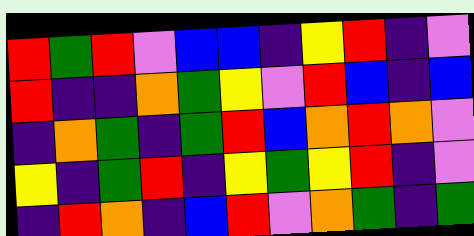[["red", "green", "red", "violet", "blue", "blue", "indigo", "yellow", "red", "indigo", "violet"], ["red", "indigo", "indigo", "orange", "green", "yellow", "violet", "red", "blue", "indigo", "blue"], ["indigo", "orange", "green", "indigo", "green", "red", "blue", "orange", "red", "orange", "violet"], ["yellow", "indigo", "green", "red", "indigo", "yellow", "green", "yellow", "red", "indigo", "violet"], ["indigo", "red", "orange", "indigo", "blue", "red", "violet", "orange", "green", "indigo", "green"]]